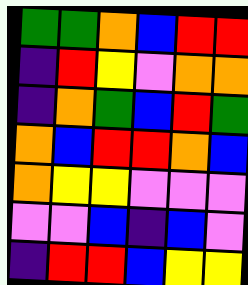[["green", "green", "orange", "blue", "red", "red"], ["indigo", "red", "yellow", "violet", "orange", "orange"], ["indigo", "orange", "green", "blue", "red", "green"], ["orange", "blue", "red", "red", "orange", "blue"], ["orange", "yellow", "yellow", "violet", "violet", "violet"], ["violet", "violet", "blue", "indigo", "blue", "violet"], ["indigo", "red", "red", "blue", "yellow", "yellow"]]